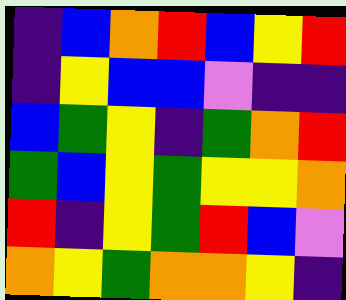[["indigo", "blue", "orange", "red", "blue", "yellow", "red"], ["indigo", "yellow", "blue", "blue", "violet", "indigo", "indigo"], ["blue", "green", "yellow", "indigo", "green", "orange", "red"], ["green", "blue", "yellow", "green", "yellow", "yellow", "orange"], ["red", "indigo", "yellow", "green", "red", "blue", "violet"], ["orange", "yellow", "green", "orange", "orange", "yellow", "indigo"]]